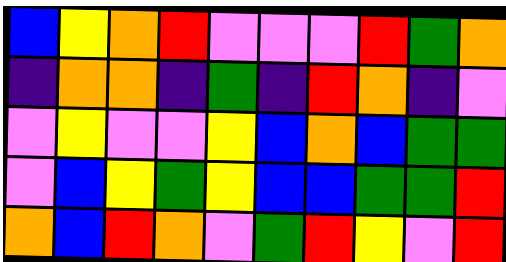[["blue", "yellow", "orange", "red", "violet", "violet", "violet", "red", "green", "orange"], ["indigo", "orange", "orange", "indigo", "green", "indigo", "red", "orange", "indigo", "violet"], ["violet", "yellow", "violet", "violet", "yellow", "blue", "orange", "blue", "green", "green"], ["violet", "blue", "yellow", "green", "yellow", "blue", "blue", "green", "green", "red"], ["orange", "blue", "red", "orange", "violet", "green", "red", "yellow", "violet", "red"]]